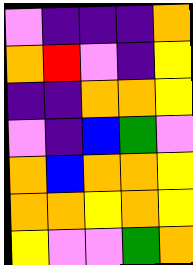[["violet", "indigo", "indigo", "indigo", "orange"], ["orange", "red", "violet", "indigo", "yellow"], ["indigo", "indigo", "orange", "orange", "yellow"], ["violet", "indigo", "blue", "green", "violet"], ["orange", "blue", "orange", "orange", "yellow"], ["orange", "orange", "yellow", "orange", "yellow"], ["yellow", "violet", "violet", "green", "orange"]]